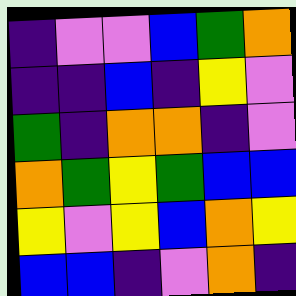[["indigo", "violet", "violet", "blue", "green", "orange"], ["indigo", "indigo", "blue", "indigo", "yellow", "violet"], ["green", "indigo", "orange", "orange", "indigo", "violet"], ["orange", "green", "yellow", "green", "blue", "blue"], ["yellow", "violet", "yellow", "blue", "orange", "yellow"], ["blue", "blue", "indigo", "violet", "orange", "indigo"]]